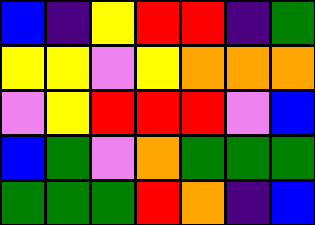[["blue", "indigo", "yellow", "red", "red", "indigo", "green"], ["yellow", "yellow", "violet", "yellow", "orange", "orange", "orange"], ["violet", "yellow", "red", "red", "red", "violet", "blue"], ["blue", "green", "violet", "orange", "green", "green", "green"], ["green", "green", "green", "red", "orange", "indigo", "blue"]]